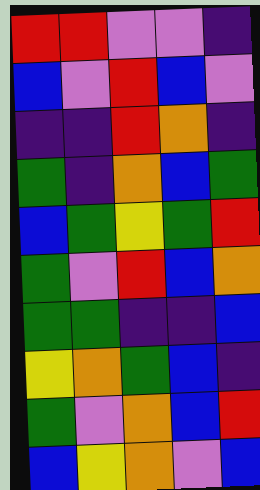[["red", "red", "violet", "violet", "indigo"], ["blue", "violet", "red", "blue", "violet"], ["indigo", "indigo", "red", "orange", "indigo"], ["green", "indigo", "orange", "blue", "green"], ["blue", "green", "yellow", "green", "red"], ["green", "violet", "red", "blue", "orange"], ["green", "green", "indigo", "indigo", "blue"], ["yellow", "orange", "green", "blue", "indigo"], ["green", "violet", "orange", "blue", "red"], ["blue", "yellow", "orange", "violet", "blue"]]